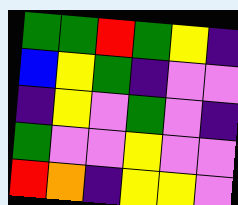[["green", "green", "red", "green", "yellow", "indigo"], ["blue", "yellow", "green", "indigo", "violet", "violet"], ["indigo", "yellow", "violet", "green", "violet", "indigo"], ["green", "violet", "violet", "yellow", "violet", "violet"], ["red", "orange", "indigo", "yellow", "yellow", "violet"]]